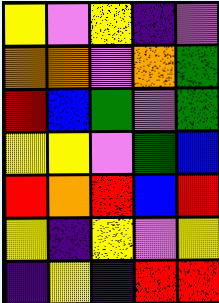[["yellow", "violet", "yellow", "indigo", "violet"], ["orange", "orange", "violet", "orange", "green"], ["red", "blue", "green", "violet", "green"], ["yellow", "yellow", "violet", "green", "blue"], ["red", "orange", "red", "blue", "red"], ["yellow", "indigo", "yellow", "violet", "yellow"], ["indigo", "yellow", "indigo", "red", "red"]]